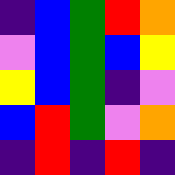[["indigo", "blue", "green", "red", "orange"], ["violet", "blue", "green", "blue", "yellow"], ["yellow", "blue", "green", "indigo", "violet"], ["blue", "red", "green", "violet", "orange"], ["indigo", "red", "indigo", "red", "indigo"]]